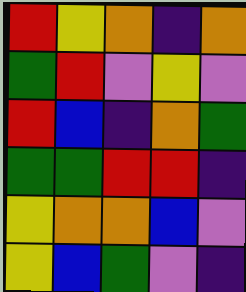[["red", "yellow", "orange", "indigo", "orange"], ["green", "red", "violet", "yellow", "violet"], ["red", "blue", "indigo", "orange", "green"], ["green", "green", "red", "red", "indigo"], ["yellow", "orange", "orange", "blue", "violet"], ["yellow", "blue", "green", "violet", "indigo"]]